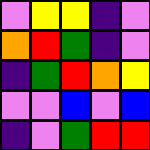[["violet", "yellow", "yellow", "indigo", "violet"], ["orange", "red", "green", "indigo", "violet"], ["indigo", "green", "red", "orange", "yellow"], ["violet", "violet", "blue", "violet", "blue"], ["indigo", "violet", "green", "red", "red"]]